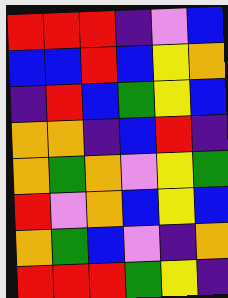[["red", "red", "red", "indigo", "violet", "blue"], ["blue", "blue", "red", "blue", "yellow", "orange"], ["indigo", "red", "blue", "green", "yellow", "blue"], ["orange", "orange", "indigo", "blue", "red", "indigo"], ["orange", "green", "orange", "violet", "yellow", "green"], ["red", "violet", "orange", "blue", "yellow", "blue"], ["orange", "green", "blue", "violet", "indigo", "orange"], ["red", "red", "red", "green", "yellow", "indigo"]]